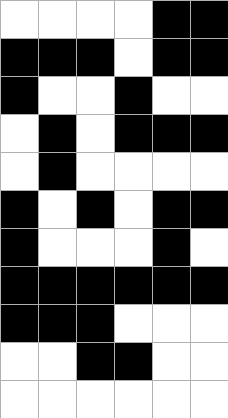[["white", "white", "white", "white", "black", "black"], ["black", "black", "black", "white", "black", "black"], ["black", "white", "white", "black", "white", "white"], ["white", "black", "white", "black", "black", "black"], ["white", "black", "white", "white", "white", "white"], ["black", "white", "black", "white", "black", "black"], ["black", "white", "white", "white", "black", "white"], ["black", "black", "black", "black", "black", "black"], ["black", "black", "black", "white", "white", "white"], ["white", "white", "black", "black", "white", "white"], ["white", "white", "white", "white", "white", "white"]]